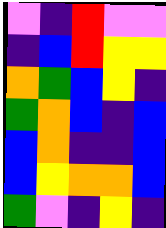[["violet", "indigo", "red", "violet", "violet"], ["indigo", "blue", "red", "yellow", "yellow"], ["orange", "green", "blue", "yellow", "indigo"], ["green", "orange", "blue", "indigo", "blue"], ["blue", "orange", "indigo", "indigo", "blue"], ["blue", "yellow", "orange", "orange", "blue"], ["green", "violet", "indigo", "yellow", "indigo"]]